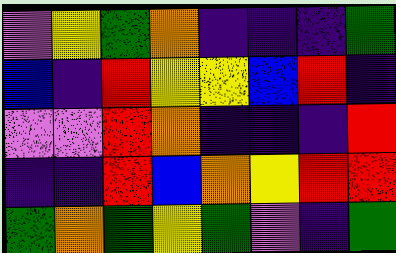[["violet", "yellow", "green", "orange", "indigo", "indigo", "indigo", "green"], ["blue", "indigo", "red", "yellow", "yellow", "blue", "red", "indigo"], ["violet", "violet", "red", "orange", "indigo", "indigo", "indigo", "red"], ["indigo", "indigo", "red", "blue", "orange", "yellow", "red", "red"], ["green", "orange", "green", "yellow", "green", "violet", "indigo", "green"]]